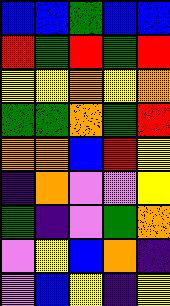[["blue", "blue", "green", "blue", "blue"], ["red", "green", "red", "green", "red"], ["yellow", "yellow", "orange", "yellow", "orange"], ["green", "green", "orange", "green", "red"], ["orange", "orange", "blue", "red", "yellow"], ["indigo", "orange", "violet", "violet", "yellow"], ["green", "indigo", "violet", "green", "orange"], ["violet", "yellow", "blue", "orange", "indigo"], ["violet", "blue", "yellow", "indigo", "yellow"]]